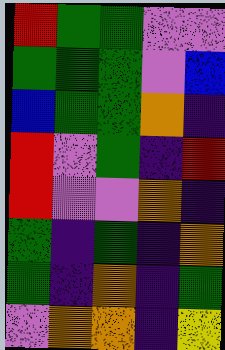[["red", "green", "green", "violet", "violet"], ["green", "green", "green", "violet", "blue"], ["blue", "green", "green", "orange", "indigo"], ["red", "violet", "green", "indigo", "red"], ["red", "violet", "violet", "orange", "indigo"], ["green", "indigo", "green", "indigo", "orange"], ["green", "indigo", "orange", "indigo", "green"], ["violet", "orange", "orange", "indigo", "yellow"]]